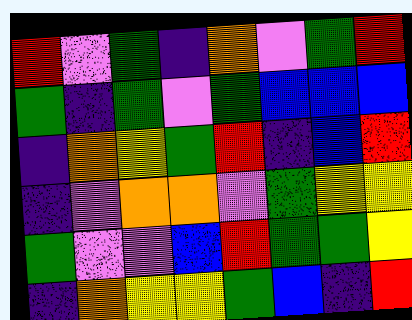[["red", "violet", "green", "indigo", "orange", "violet", "green", "red"], ["green", "indigo", "green", "violet", "green", "blue", "blue", "blue"], ["indigo", "orange", "yellow", "green", "red", "indigo", "blue", "red"], ["indigo", "violet", "orange", "orange", "violet", "green", "yellow", "yellow"], ["green", "violet", "violet", "blue", "red", "green", "green", "yellow"], ["indigo", "orange", "yellow", "yellow", "green", "blue", "indigo", "red"]]